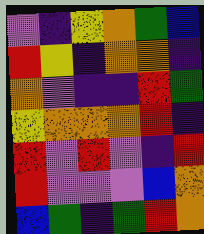[["violet", "indigo", "yellow", "orange", "green", "blue"], ["red", "yellow", "indigo", "orange", "orange", "indigo"], ["orange", "violet", "indigo", "indigo", "red", "green"], ["yellow", "orange", "orange", "orange", "red", "indigo"], ["red", "violet", "red", "violet", "indigo", "red"], ["red", "violet", "violet", "violet", "blue", "orange"], ["blue", "green", "indigo", "green", "red", "orange"]]